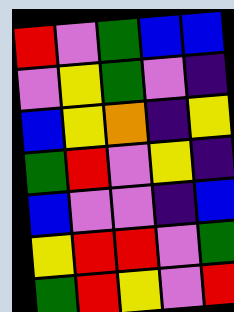[["red", "violet", "green", "blue", "blue"], ["violet", "yellow", "green", "violet", "indigo"], ["blue", "yellow", "orange", "indigo", "yellow"], ["green", "red", "violet", "yellow", "indigo"], ["blue", "violet", "violet", "indigo", "blue"], ["yellow", "red", "red", "violet", "green"], ["green", "red", "yellow", "violet", "red"]]